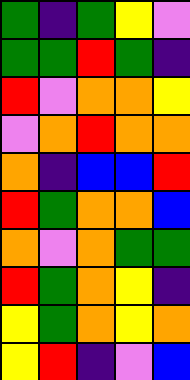[["green", "indigo", "green", "yellow", "violet"], ["green", "green", "red", "green", "indigo"], ["red", "violet", "orange", "orange", "yellow"], ["violet", "orange", "red", "orange", "orange"], ["orange", "indigo", "blue", "blue", "red"], ["red", "green", "orange", "orange", "blue"], ["orange", "violet", "orange", "green", "green"], ["red", "green", "orange", "yellow", "indigo"], ["yellow", "green", "orange", "yellow", "orange"], ["yellow", "red", "indigo", "violet", "blue"]]